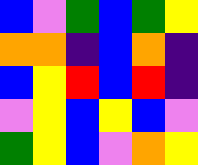[["blue", "violet", "green", "blue", "green", "yellow"], ["orange", "orange", "indigo", "blue", "orange", "indigo"], ["blue", "yellow", "red", "blue", "red", "indigo"], ["violet", "yellow", "blue", "yellow", "blue", "violet"], ["green", "yellow", "blue", "violet", "orange", "yellow"]]